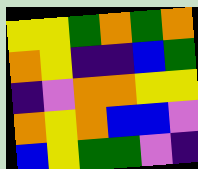[["yellow", "yellow", "green", "orange", "green", "orange"], ["orange", "yellow", "indigo", "indigo", "blue", "green"], ["indigo", "violet", "orange", "orange", "yellow", "yellow"], ["orange", "yellow", "orange", "blue", "blue", "violet"], ["blue", "yellow", "green", "green", "violet", "indigo"]]